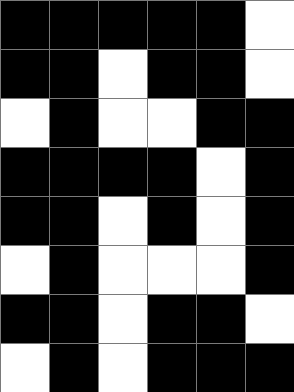[["black", "black", "black", "black", "black", "white"], ["black", "black", "white", "black", "black", "white"], ["white", "black", "white", "white", "black", "black"], ["black", "black", "black", "black", "white", "black"], ["black", "black", "white", "black", "white", "black"], ["white", "black", "white", "white", "white", "black"], ["black", "black", "white", "black", "black", "white"], ["white", "black", "white", "black", "black", "black"]]